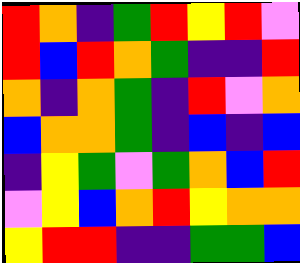[["red", "orange", "indigo", "green", "red", "yellow", "red", "violet"], ["red", "blue", "red", "orange", "green", "indigo", "indigo", "red"], ["orange", "indigo", "orange", "green", "indigo", "red", "violet", "orange"], ["blue", "orange", "orange", "green", "indigo", "blue", "indigo", "blue"], ["indigo", "yellow", "green", "violet", "green", "orange", "blue", "red"], ["violet", "yellow", "blue", "orange", "red", "yellow", "orange", "orange"], ["yellow", "red", "red", "indigo", "indigo", "green", "green", "blue"]]